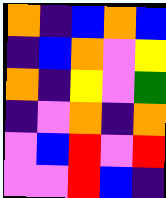[["orange", "indigo", "blue", "orange", "blue"], ["indigo", "blue", "orange", "violet", "yellow"], ["orange", "indigo", "yellow", "violet", "green"], ["indigo", "violet", "orange", "indigo", "orange"], ["violet", "blue", "red", "violet", "red"], ["violet", "violet", "red", "blue", "indigo"]]